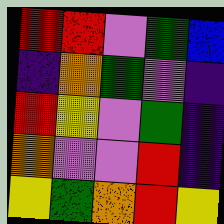[["red", "red", "violet", "green", "blue"], ["indigo", "orange", "green", "violet", "indigo"], ["red", "yellow", "violet", "green", "indigo"], ["orange", "violet", "violet", "red", "indigo"], ["yellow", "green", "orange", "red", "yellow"]]